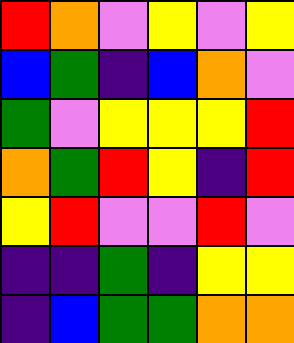[["red", "orange", "violet", "yellow", "violet", "yellow"], ["blue", "green", "indigo", "blue", "orange", "violet"], ["green", "violet", "yellow", "yellow", "yellow", "red"], ["orange", "green", "red", "yellow", "indigo", "red"], ["yellow", "red", "violet", "violet", "red", "violet"], ["indigo", "indigo", "green", "indigo", "yellow", "yellow"], ["indigo", "blue", "green", "green", "orange", "orange"]]